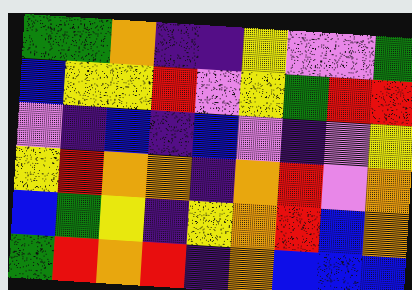[["green", "green", "orange", "indigo", "indigo", "yellow", "violet", "violet", "green"], ["blue", "yellow", "yellow", "red", "violet", "yellow", "green", "red", "red"], ["violet", "indigo", "blue", "indigo", "blue", "violet", "indigo", "violet", "yellow"], ["yellow", "red", "orange", "orange", "indigo", "orange", "red", "violet", "orange"], ["blue", "green", "yellow", "indigo", "yellow", "orange", "red", "blue", "orange"], ["green", "red", "orange", "red", "indigo", "orange", "blue", "blue", "blue"]]